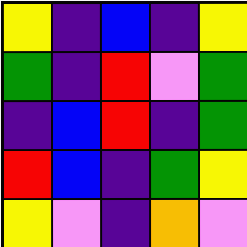[["yellow", "indigo", "blue", "indigo", "yellow"], ["green", "indigo", "red", "violet", "green"], ["indigo", "blue", "red", "indigo", "green"], ["red", "blue", "indigo", "green", "yellow"], ["yellow", "violet", "indigo", "orange", "violet"]]